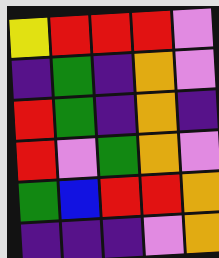[["yellow", "red", "red", "red", "violet"], ["indigo", "green", "indigo", "orange", "violet"], ["red", "green", "indigo", "orange", "indigo"], ["red", "violet", "green", "orange", "violet"], ["green", "blue", "red", "red", "orange"], ["indigo", "indigo", "indigo", "violet", "orange"]]